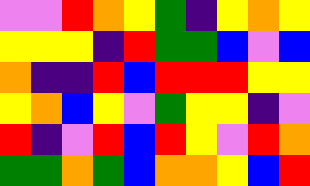[["violet", "violet", "red", "orange", "yellow", "green", "indigo", "yellow", "orange", "yellow"], ["yellow", "yellow", "yellow", "indigo", "red", "green", "green", "blue", "violet", "blue"], ["orange", "indigo", "indigo", "red", "blue", "red", "red", "red", "yellow", "yellow"], ["yellow", "orange", "blue", "yellow", "violet", "green", "yellow", "yellow", "indigo", "violet"], ["red", "indigo", "violet", "red", "blue", "red", "yellow", "violet", "red", "orange"], ["green", "green", "orange", "green", "blue", "orange", "orange", "yellow", "blue", "red"]]